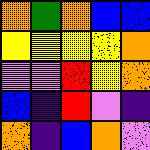[["orange", "green", "orange", "blue", "blue"], ["yellow", "yellow", "yellow", "yellow", "orange"], ["violet", "violet", "red", "yellow", "orange"], ["blue", "indigo", "red", "violet", "indigo"], ["orange", "indigo", "blue", "orange", "violet"]]